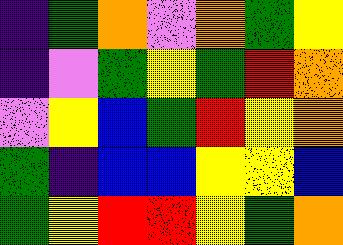[["indigo", "green", "orange", "violet", "orange", "green", "yellow"], ["indigo", "violet", "green", "yellow", "green", "red", "orange"], ["violet", "yellow", "blue", "green", "red", "yellow", "orange"], ["green", "indigo", "blue", "blue", "yellow", "yellow", "blue"], ["green", "yellow", "red", "red", "yellow", "green", "orange"]]